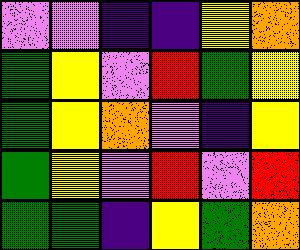[["violet", "violet", "indigo", "indigo", "yellow", "orange"], ["green", "yellow", "violet", "red", "green", "yellow"], ["green", "yellow", "orange", "violet", "indigo", "yellow"], ["green", "yellow", "violet", "red", "violet", "red"], ["green", "green", "indigo", "yellow", "green", "orange"]]